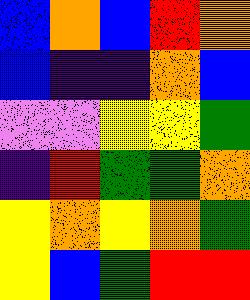[["blue", "orange", "blue", "red", "orange"], ["blue", "indigo", "indigo", "orange", "blue"], ["violet", "violet", "yellow", "yellow", "green"], ["indigo", "red", "green", "green", "orange"], ["yellow", "orange", "yellow", "orange", "green"], ["yellow", "blue", "green", "red", "red"]]